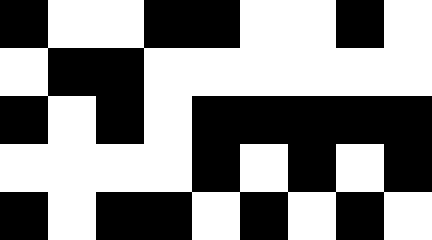[["black", "white", "white", "black", "black", "white", "white", "black", "white"], ["white", "black", "black", "white", "white", "white", "white", "white", "white"], ["black", "white", "black", "white", "black", "black", "black", "black", "black"], ["white", "white", "white", "white", "black", "white", "black", "white", "black"], ["black", "white", "black", "black", "white", "black", "white", "black", "white"]]